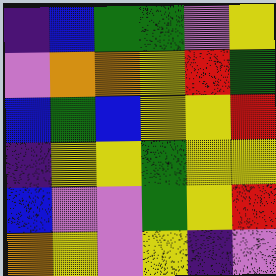[["indigo", "blue", "green", "green", "violet", "yellow"], ["violet", "orange", "orange", "yellow", "red", "green"], ["blue", "green", "blue", "yellow", "yellow", "red"], ["indigo", "yellow", "yellow", "green", "yellow", "yellow"], ["blue", "violet", "violet", "green", "yellow", "red"], ["orange", "yellow", "violet", "yellow", "indigo", "violet"]]